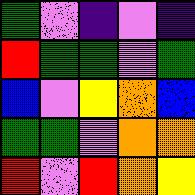[["green", "violet", "indigo", "violet", "indigo"], ["red", "green", "green", "violet", "green"], ["blue", "violet", "yellow", "orange", "blue"], ["green", "green", "violet", "orange", "orange"], ["red", "violet", "red", "orange", "yellow"]]